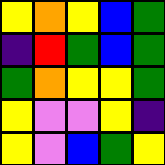[["yellow", "orange", "yellow", "blue", "green"], ["indigo", "red", "green", "blue", "green"], ["green", "orange", "yellow", "yellow", "green"], ["yellow", "violet", "violet", "yellow", "indigo"], ["yellow", "violet", "blue", "green", "yellow"]]